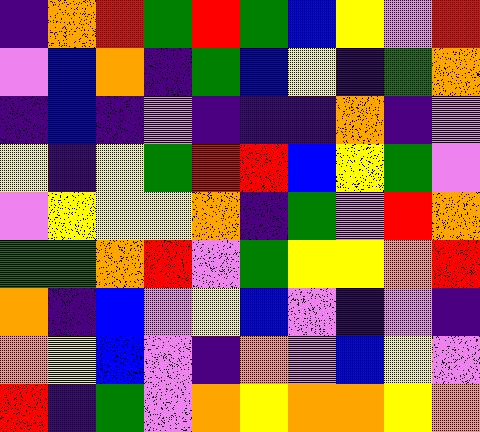[["indigo", "orange", "red", "green", "red", "green", "blue", "yellow", "violet", "red"], ["violet", "blue", "orange", "indigo", "green", "blue", "yellow", "indigo", "green", "orange"], ["indigo", "blue", "indigo", "violet", "indigo", "indigo", "indigo", "orange", "indigo", "violet"], ["yellow", "indigo", "yellow", "green", "red", "red", "blue", "yellow", "green", "violet"], ["violet", "yellow", "yellow", "yellow", "orange", "indigo", "green", "violet", "red", "orange"], ["green", "green", "orange", "red", "violet", "green", "yellow", "yellow", "orange", "red"], ["orange", "indigo", "blue", "violet", "yellow", "blue", "violet", "indigo", "violet", "indigo"], ["orange", "yellow", "blue", "violet", "indigo", "orange", "violet", "blue", "yellow", "violet"], ["red", "indigo", "green", "violet", "orange", "yellow", "orange", "orange", "yellow", "orange"]]